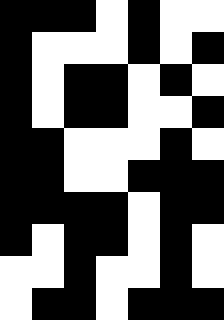[["black", "black", "black", "white", "black", "white", "white"], ["black", "white", "white", "white", "black", "white", "black"], ["black", "white", "black", "black", "white", "black", "white"], ["black", "white", "black", "black", "white", "white", "black"], ["black", "black", "white", "white", "white", "black", "white"], ["black", "black", "white", "white", "black", "black", "black"], ["black", "black", "black", "black", "white", "black", "black"], ["black", "white", "black", "black", "white", "black", "white"], ["white", "white", "black", "white", "white", "black", "white"], ["white", "black", "black", "white", "black", "black", "black"]]